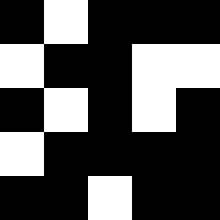[["black", "white", "black", "black", "black"], ["white", "black", "black", "white", "white"], ["black", "white", "black", "white", "black"], ["white", "black", "black", "black", "black"], ["black", "black", "white", "black", "black"]]